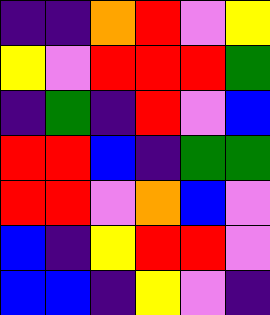[["indigo", "indigo", "orange", "red", "violet", "yellow"], ["yellow", "violet", "red", "red", "red", "green"], ["indigo", "green", "indigo", "red", "violet", "blue"], ["red", "red", "blue", "indigo", "green", "green"], ["red", "red", "violet", "orange", "blue", "violet"], ["blue", "indigo", "yellow", "red", "red", "violet"], ["blue", "blue", "indigo", "yellow", "violet", "indigo"]]